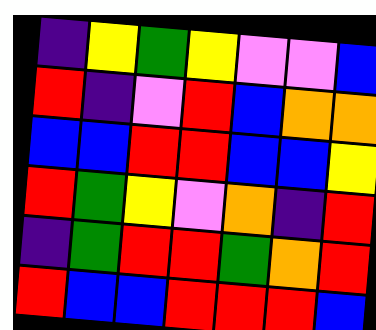[["indigo", "yellow", "green", "yellow", "violet", "violet", "blue"], ["red", "indigo", "violet", "red", "blue", "orange", "orange"], ["blue", "blue", "red", "red", "blue", "blue", "yellow"], ["red", "green", "yellow", "violet", "orange", "indigo", "red"], ["indigo", "green", "red", "red", "green", "orange", "red"], ["red", "blue", "blue", "red", "red", "red", "blue"]]